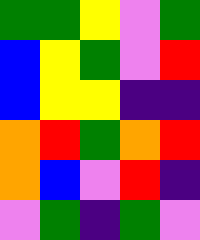[["green", "green", "yellow", "violet", "green"], ["blue", "yellow", "green", "violet", "red"], ["blue", "yellow", "yellow", "indigo", "indigo"], ["orange", "red", "green", "orange", "red"], ["orange", "blue", "violet", "red", "indigo"], ["violet", "green", "indigo", "green", "violet"]]